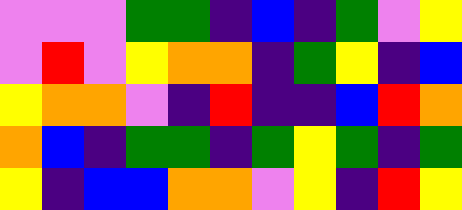[["violet", "violet", "violet", "green", "green", "indigo", "blue", "indigo", "green", "violet", "yellow"], ["violet", "red", "violet", "yellow", "orange", "orange", "indigo", "green", "yellow", "indigo", "blue"], ["yellow", "orange", "orange", "violet", "indigo", "red", "indigo", "indigo", "blue", "red", "orange"], ["orange", "blue", "indigo", "green", "green", "indigo", "green", "yellow", "green", "indigo", "green"], ["yellow", "indigo", "blue", "blue", "orange", "orange", "violet", "yellow", "indigo", "red", "yellow"]]